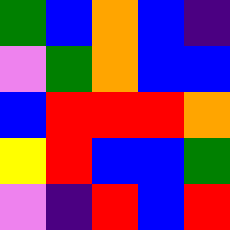[["green", "blue", "orange", "blue", "indigo"], ["violet", "green", "orange", "blue", "blue"], ["blue", "red", "red", "red", "orange"], ["yellow", "red", "blue", "blue", "green"], ["violet", "indigo", "red", "blue", "red"]]